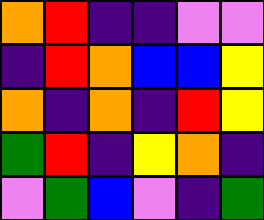[["orange", "red", "indigo", "indigo", "violet", "violet"], ["indigo", "red", "orange", "blue", "blue", "yellow"], ["orange", "indigo", "orange", "indigo", "red", "yellow"], ["green", "red", "indigo", "yellow", "orange", "indigo"], ["violet", "green", "blue", "violet", "indigo", "green"]]